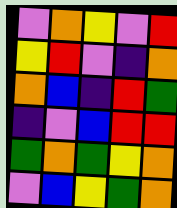[["violet", "orange", "yellow", "violet", "red"], ["yellow", "red", "violet", "indigo", "orange"], ["orange", "blue", "indigo", "red", "green"], ["indigo", "violet", "blue", "red", "red"], ["green", "orange", "green", "yellow", "orange"], ["violet", "blue", "yellow", "green", "orange"]]